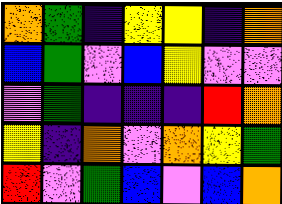[["orange", "green", "indigo", "yellow", "yellow", "indigo", "orange"], ["blue", "green", "violet", "blue", "yellow", "violet", "violet"], ["violet", "green", "indigo", "indigo", "indigo", "red", "orange"], ["yellow", "indigo", "orange", "violet", "orange", "yellow", "green"], ["red", "violet", "green", "blue", "violet", "blue", "orange"]]